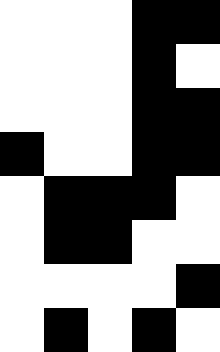[["white", "white", "white", "black", "black"], ["white", "white", "white", "black", "white"], ["white", "white", "white", "black", "black"], ["black", "white", "white", "black", "black"], ["white", "black", "black", "black", "white"], ["white", "black", "black", "white", "white"], ["white", "white", "white", "white", "black"], ["white", "black", "white", "black", "white"]]